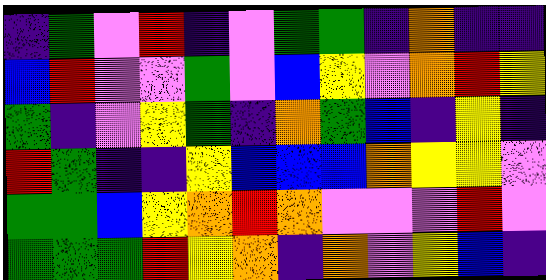[["indigo", "green", "violet", "red", "indigo", "violet", "green", "green", "indigo", "orange", "indigo", "indigo"], ["blue", "red", "violet", "violet", "green", "violet", "blue", "yellow", "violet", "orange", "red", "yellow"], ["green", "indigo", "violet", "yellow", "green", "indigo", "orange", "green", "blue", "indigo", "yellow", "indigo"], ["red", "green", "indigo", "indigo", "yellow", "blue", "blue", "blue", "orange", "yellow", "yellow", "violet"], ["green", "green", "blue", "yellow", "orange", "red", "orange", "violet", "violet", "violet", "red", "violet"], ["green", "green", "green", "red", "yellow", "orange", "indigo", "orange", "violet", "yellow", "blue", "indigo"]]